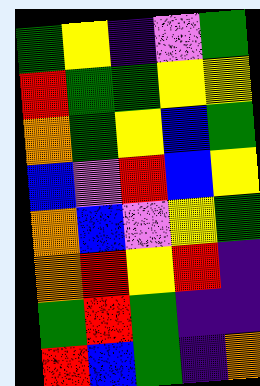[["green", "yellow", "indigo", "violet", "green"], ["red", "green", "green", "yellow", "yellow"], ["orange", "green", "yellow", "blue", "green"], ["blue", "violet", "red", "blue", "yellow"], ["orange", "blue", "violet", "yellow", "green"], ["orange", "red", "yellow", "red", "indigo"], ["green", "red", "green", "indigo", "indigo"], ["red", "blue", "green", "indigo", "orange"]]